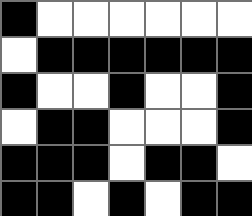[["black", "white", "white", "white", "white", "white", "white"], ["white", "black", "black", "black", "black", "black", "black"], ["black", "white", "white", "black", "white", "white", "black"], ["white", "black", "black", "white", "white", "white", "black"], ["black", "black", "black", "white", "black", "black", "white"], ["black", "black", "white", "black", "white", "black", "black"]]